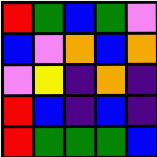[["red", "green", "blue", "green", "violet"], ["blue", "violet", "orange", "blue", "orange"], ["violet", "yellow", "indigo", "orange", "indigo"], ["red", "blue", "indigo", "blue", "indigo"], ["red", "green", "green", "green", "blue"]]